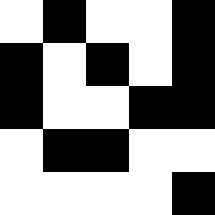[["white", "black", "white", "white", "black"], ["black", "white", "black", "white", "black"], ["black", "white", "white", "black", "black"], ["white", "black", "black", "white", "white"], ["white", "white", "white", "white", "black"]]